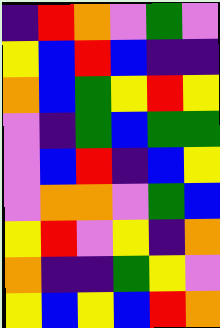[["indigo", "red", "orange", "violet", "green", "violet"], ["yellow", "blue", "red", "blue", "indigo", "indigo"], ["orange", "blue", "green", "yellow", "red", "yellow"], ["violet", "indigo", "green", "blue", "green", "green"], ["violet", "blue", "red", "indigo", "blue", "yellow"], ["violet", "orange", "orange", "violet", "green", "blue"], ["yellow", "red", "violet", "yellow", "indigo", "orange"], ["orange", "indigo", "indigo", "green", "yellow", "violet"], ["yellow", "blue", "yellow", "blue", "red", "orange"]]